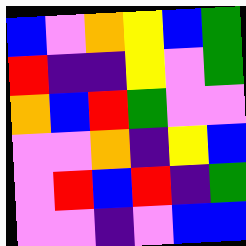[["blue", "violet", "orange", "yellow", "blue", "green"], ["red", "indigo", "indigo", "yellow", "violet", "green"], ["orange", "blue", "red", "green", "violet", "violet"], ["violet", "violet", "orange", "indigo", "yellow", "blue"], ["violet", "red", "blue", "red", "indigo", "green"], ["violet", "violet", "indigo", "violet", "blue", "blue"]]